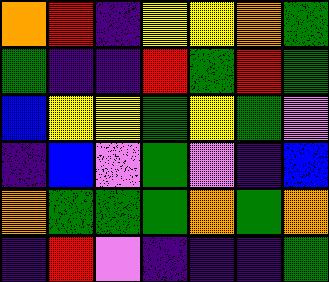[["orange", "red", "indigo", "yellow", "yellow", "orange", "green"], ["green", "indigo", "indigo", "red", "green", "red", "green"], ["blue", "yellow", "yellow", "green", "yellow", "green", "violet"], ["indigo", "blue", "violet", "green", "violet", "indigo", "blue"], ["orange", "green", "green", "green", "orange", "green", "orange"], ["indigo", "red", "violet", "indigo", "indigo", "indigo", "green"]]